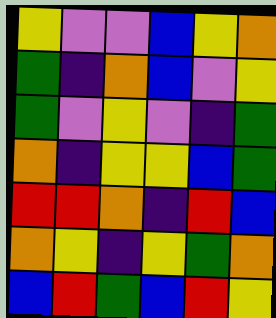[["yellow", "violet", "violet", "blue", "yellow", "orange"], ["green", "indigo", "orange", "blue", "violet", "yellow"], ["green", "violet", "yellow", "violet", "indigo", "green"], ["orange", "indigo", "yellow", "yellow", "blue", "green"], ["red", "red", "orange", "indigo", "red", "blue"], ["orange", "yellow", "indigo", "yellow", "green", "orange"], ["blue", "red", "green", "blue", "red", "yellow"]]